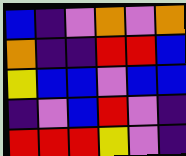[["blue", "indigo", "violet", "orange", "violet", "orange"], ["orange", "indigo", "indigo", "red", "red", "blue"], ["yellow", "blue", "blue", "violet", "blue", "blue"], ["indigo", "violet", "blue", "red", "violet", "indigo"], ["red", "red", "red", "yellow", "violet", "indigo"]]